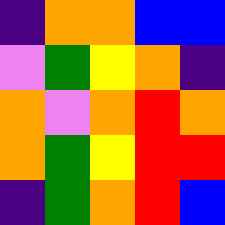[["indigo", "orange", "orange", "blue", "blue"], ["violet", "green", "yellow", "orange", "indigo"], ["orange", "violet", "orange", "red", "orange"], ["orange", "green", "yellow", "red", "red"], ["indigo", "green", "orange", "red", "blue"]]